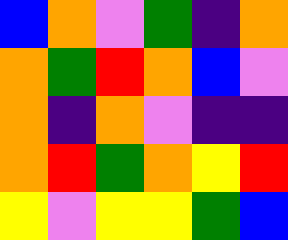[["blue", "orange", "violet", "green", "indigo", "orange"], ["orange", "green", "red", "orange", "blue", "violet"], ["orange", "indigo", "orange", "violet", "indigo", "indigo"], ["orange", "red", "green", "orange", "yellow", "red"], ["yellow", "violet", "yellow", "yellow", "green", "blue"]]